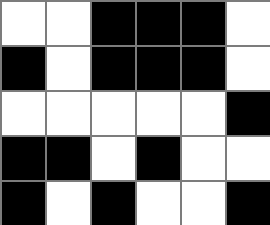[["white", "white", "black", "black", "black", "white"], ["black", "white", "black", "black", "black", "white"], ["white", "white", "white", "white", "white", "black"], ["black", "black", "white", "black", "white", "white"], ["black", "white", "black", "white", "white", "black"]]